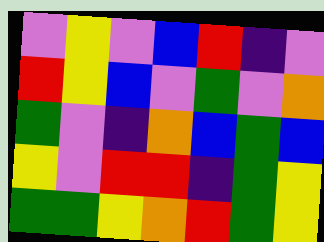[["violet", "yellow", "violet", "blue", "red", "indigo", "violet"], ["red", "yellow", "blue", "violet", "green", "violet", "orange"], ["green", "violet", "indigo", "orange", "blue", "green", "blue"], ["yellow", "violet", "red", "red", "indigo", "green", "yellow"], ["green", "green", "yellow", "orange", "red", "green", "yellow"]]